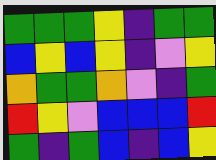[["green", "green", "green", "yellow", "indigo", "green", "green"], ["blue", "yellow", "blue", "yellow", "indigo", "violet", "yellow"], ["orange", "green", "green", "orange", "violet", "indigo", "green"], ["red", "yellow", "violet", "blue", "blue", "blue", "red"], ["green", "indigo", "green", "blue", "indigo", "blue", "yellow"]]